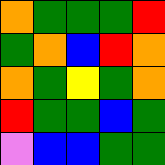[["orange", "green", "green", "green", "red"], ["green", "orange", "blue", "red", "orange"], ["orange", "green", "yellow", "green", "orange"], ["red", "green", "green", "blue", "green"], ["violet", "blue", "blue", "green", "green"]]